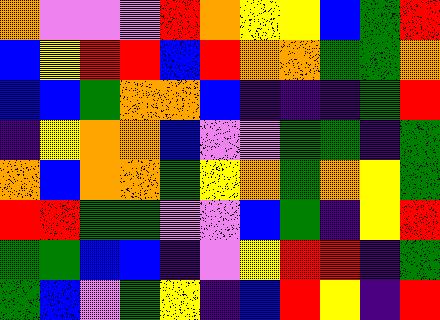[["orange", "violet", "violet", "violet", "red", "orange", "yellow", "yellow", "blue", "green", "red"], ["blue", "yellow", "red", "red", "blue", "red", "orange", "orange", "green", "green", "orange"], ["blue", "blue", "green", "orange", "orange", "blue", "indigo", "indigo", "indigo", "green", "red"], ["indigo", "yellow", "orange", "orange", "blue", "violet", "violet", "green", "green", "indigo", "green"], ["orange", "blue", "orange", "orange", "green", "yellow", "orange", "green", "orange", "yellow", "green"], ["red", "red", "green", "green", "violet", "violet", "blue", "green", "indigo", "yellow", "red"], ["green", "green", "blue", "blue", "indigo", "violet", "yellow", "red", "red", "indigo", "green"], ["green", "blue", "violet", "green", "yellow", "indigo", "blue", "red", "yellow", "indigo", "red"]]